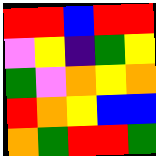[["red", "red", "blue", "red", "red"], ["violet", "yellow", "indigo", "green", "yellow"], ["green", "violet", "orange", "yellow", "orange"], ["red", "orange", "yellow", "blue", "blue"], ["orange", "green", "red", "red", "green"]]